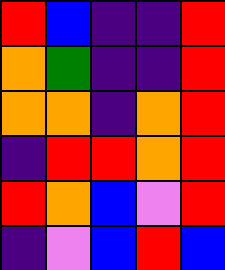[["red", "blue", "indigo", "indigo", "red"], ["orange", "green", "indigo", "indigo", "red"], ["orange", "orange", "indigo", "orange", "red"], ["indigo", "red", "red", "orange", "red"], ["red", "orange", "blue", "violet", "red"], ["indigo", "violet", "blue", "red", "blue"]]